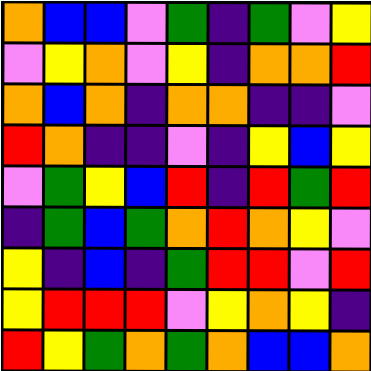[["orange", "blue", "blue", "violet", "green", "indigo", "green", "violet", "yellow"], ["violet", "yellow", "orange", "violet", "yellow", "indigo", "orange", "orange", "red"], ["orange", "blue", "orange", "indigo", "orange", "orange", "indigo", "indigo", "violet"], ["red", "orange", "indigo", "indigo", "violet", "indigo", "yellow", "blue", "yellow"], ["violet", "green", "yellow", "blue", "red", "indigo", "red", "green", "red"], ["indigo", "green", "blue", "green", "orange", "red", "orange", "yellow", "violet"], ["yellow", "indigo", "blue", "indigo", "green", "red", "red", "violet", "red"], ["yellow", "red", "red", "red", "violet", "yellow", "orange", "yellow", "indigo"], ["red", "yellow", "green", "orange", "green", "orange", "blue", "blue", "orange"]]